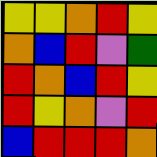[["yellow", "yellow", "orange", "red", "yellow"], ["orange", "blue", "red", "violet", "green"], ["red", "orange", "blue", "red", "yellow"], ["red", "yellow", "orange", "violet", "red"], ["blue", "red", "red", "red", "orange"]]